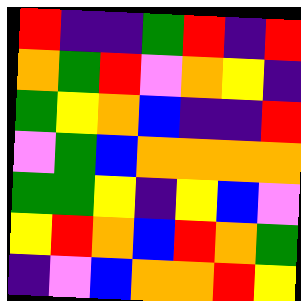[["red", "indigo", "indigo", "green", "red", "indigo", "red"], ["orange", "green", "red", "violet", "orange", "yellow", "indigo"], ["green", "yellow", "orange", "blue", "indigo", "indigo", "red"], ["violet", "green", "blue", "orange", "orange", "orange", "orange"], ["green", "green", "yellow", "indigo", "yellow", "blue", "violet"], ["yellow", "red", "orange", "blue", "red", "orange", "green"], ["indigo", "violet", "blue", "orange", "orange", "red", "yellow"]]